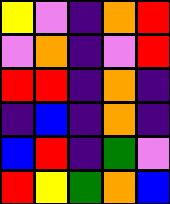[["yellow", "violet", "indigo", "orange", "red"], ["violet", "orange", "indigo", "violet", "red"], ["red", "red", "indigo", "orange", "indigo"], ["indigo", "blue", "indigo", "orange", "indigo"], ["blue", "red", "indigo", "green", "violet"], ["red", "yellow", "green", "orange", "blue"]]